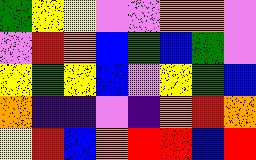[["green", "yellow", "yellow", "violet", "violet", "orange", "orange", "violet"], ["violet", "red", "orange", "blue", "green", "blue", "green", "violet"], ["yellow", "green", "yellow", "blue", "violet", "yellow", "green", "blue"], ["orange", "indigo", "indigo", "violet", "indigo", "orange", "red", "orange"], ["yellow", "red", "blue", "orange", "red", "red", "blue", "red"]]